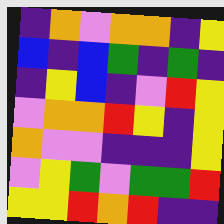[["indigo", "orange", "violet", "orange", "orange", "indigo", "yellow"], ["blue", "indigo", "blue", "green", "indigo", "green", "indigo"], ["indigo", "yellow", "blue", "indigo", "violet", "red", "yellow"], ["violet", "orange", "orange", "red", "yellow", "indigo", "yellow"], ["orange", "violet", "violet", "indigo", "indigo", "indigo", "yellow"], ["violet", "yellow", "green", "violet", "green", "green", "red"], ["yellow", "yellow", "red", "orange", "red", "indigo", "indigo"]]